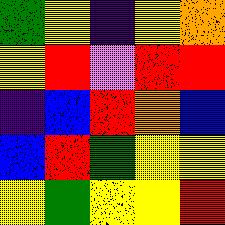[["green", "yellow", "indigo", "yellow", "orange"], ["yellow", "red", "violet", "red", "red"], ["indigo", "blue", "red", "orange", "blue"], ["blue", "red", "green", "yellow", "yellow"], ["yellow", "green", "yellow", "yellow", "red"]]